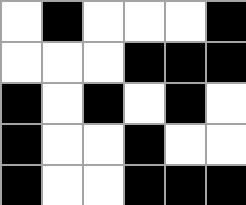[["white", "black", "white", "white", "white", "black"], ["white", "white", "white", "black", "black", "black"], ["black", "white", "black", "white", "black", "white"], ["black", "white", "white", "black", "white", "white"], ["black", "white", "white", "black", "black", "black"]]